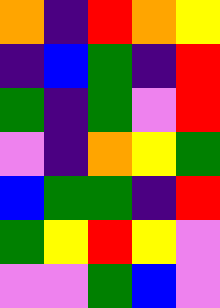[["orange", "indigo", "red", "orange", "yellow"], ["indigo", "blue", "green", "indigo", "red"], ["green", "indigo", "green", "violet", "red"], ["violet", "indigo", "orange", "yellow", "green"], ["blue", "green", "green", "indigo", "red"], ["green", "yellow", "red", "yellow", "violet"], ["violet", "violet", "green", "blue", "violet"]]